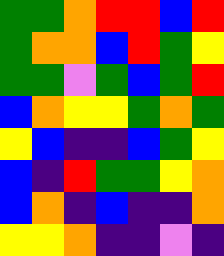[["green", "green", "orange", "red", "red", "blue", "red"], ["green", "orange", "orange", "blue", "red", "green", "yellow"], ["green", "green", "violet", "green", "blue", "green", "red"], ["blue", "orange", "yellow", "yellow", "green", "orange", "green"], ["yellow", "blue", "indigo", "indigo", "blue", "green", "yellow"], ["blue", "indigo", "red", "green", "green", "yellow", "orange"], ["blue", "orange", "indigo", "blue", "indigo", "indigo", "orange"], ["yellow", "yellow", "orange", "indigo", "indigo", "violet", "indigo"]]